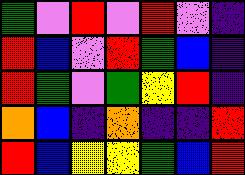[["green", "violet", "red", "violet", "red", "violet", "indigo"], ["red", "blue", "violet", "red", "green", "blue", "indigo"], ["red", "green", "violet", "green", "yellow", "red", "indigo"], ["orange", "blue", "indigo", "orange", "indigo", "indigo", "red"], ["red", "blue", "yellow", "yellow", "green", "blue", "red"]]